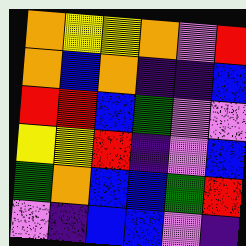[["orange", "yellow", "yellow", "orange", "violet", "red"], ["orange", "blue", "orange", "indigo", "indigo", "blue"], ["red", "red", "blue", "green", "violet", "violet"], ["yellow", "yellow", "red", "indigo", "violet", "blue"], ["green", "orange", "blue", "blue", "green", "red"], ["violet", "indigo", "blue", "blue", "violet", "indigo"]]